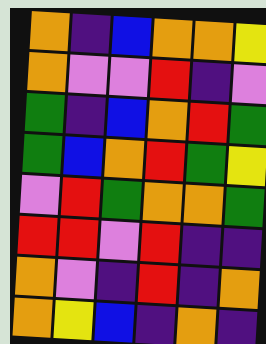[["orange", "indigo", "blue", "orange", "orange", "yellow"], ["orange", "violet", "violet", "red", "indigo", "violet"], ["green", "indigo", "blue", "orange", "red", "green"], ["green", "blue", "orange", "red", "green", "yellow"], ["violet", "red", "green", "orange", "orange", "green"], ["red", "red", "violet", "red", "indigo", "indigo"], ["orange", "violet", "indigo", "red", "indigo", "orange"], ["orange", "yellow", "blue", "indigo", "orange", "indigo"]]